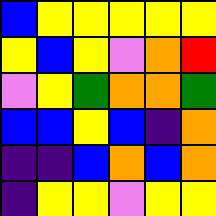[["blue", "yellow", "yellow", "yellow", "yellow", "yellow"], ["yellow", "blue", "yellow", "violet", "orange", "red"], ["violet", "yellow", "green", "orange", "orange", "green"], ["blue", "blue", "yellow", "blue", "indigo", "orange"], ["indigo", "indigo", "blue", "orange", "blue", "orange"], ["indigo", "yellow", "yellow", "violet", "yellow", "yellow"]]